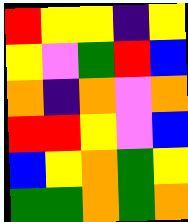[["red", "yellow", "yellow", "indigo", "yellow"], ["yellow", "violet", "green", "red", "blue"], ["orange", "indigo", "orange", "violet", "orange"], ["red", "red", "yellow", "violet", "blue"], ["blue", "yellow", "orange", "green", "yellow"], ["green", "green", "orange", "green", "orange"]]